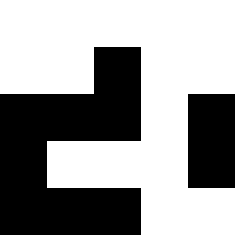[["white", "white", "white", "white", "white"], ["white", "white", "black", "white", "white"], ["black", "black", "black", "white", "black"], ["black", "white", "white", "white", "black"], ["black", "black", "black", "white", "white"]]